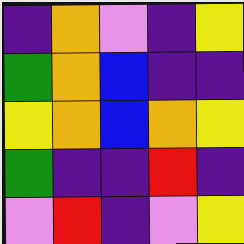[["indigo", "orange", "violet", "indigo", "yellow"], ["green", "orange", "blue", "indigo", "indigo"], ["yellow", "orange", "blue", "orange", "yellow"], ["green", "indigo", "indigo", "red", "indigo"], ["violet", "red", "indigo", "violet", "yellow"]]